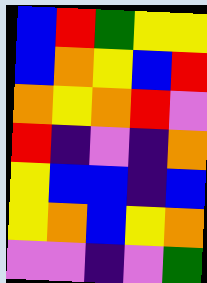[["blue", "red", "green", "yellow", "yellow"], ["blue", "orange", "yellow", "blue", "red"], ["orange", "yellow", "orange", "red", "violet"], ["red", "indigo", "violet", "indigo", "orange"], ["yellow", "blue", "blue", "indigo", "blue"], ["yellow", "orange", "blue", "yellow", "orange"], ["violet", "violet", "indigo", "violet", "green"]]